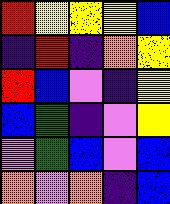[["red", "yellow", "yellow", "yellow", "blue"], ["indigo", "red", "indigo", "orange", "yellow"], ["red", "blue", "violet", "indigo", "yellow"], ["blue", "green", "indigo", "violet", "yellow"], ["violet", "green", "blue", "violet", "blue"], ["orange", "violet", "orange", "indigo", "blue"]]